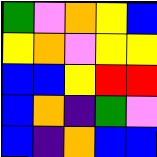[["green", "violet", "orange", "yellow", "blue"], ["yellow", "orange", "violet", "yellow", "yellow"], ["blue", "blue", "yellow", "red", "red"], ["blue", "orange", "indigo", "green", "violet"], ["blue", "indigo", "orange", "blue", "blue"]]